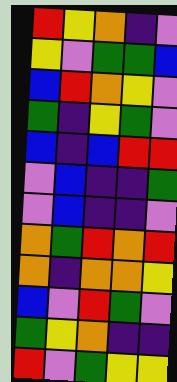[["red", "yellow", "orange", "indigo", "violet"], ["yellow", "violet", "green", "green", "blue"], ["blue", "red", "orange", "yellow", "violet"], ["green", "indigo", "yellow", "green", "violet"], ["blue", "indigo", "blue", "red", "red"], ["violet", "blue", "indigo", "indigo", "green"], ["violet", "blue", "indigo", "indigo", "violet"], ["orange", "green", "red", "orange", "red"], ["orange", "indigo", "orange", "orange", "yellow"], ["blue", "violet", "red", "green", "violet"], ["green", "yellow", "orange", "indigo", "indigo"], ["red", "violet", "green", "yellow", "yellow"]]